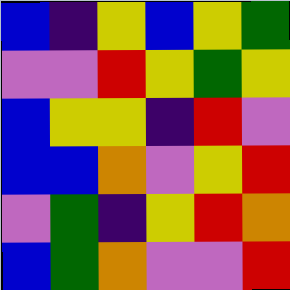[["blue", "indigo", "yellow", "blue", "yellow", "green"], ["violet", "violet", "red", "yellow", "green", "yellow"], ["blue", "yellow", "yellow", "indigo", "red", "violet"], ["blue", "blue", "orange", "violet", "yellow", "red"], ["violet", "green", "indigo", "yellow", "red", "orange"], ["blue", "green", "orange", "violet", "violet", "red"]]